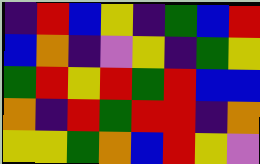[["indigo", "red", "blue", "yellow", "indigo", "green", "blue", "red"], ["blue", "orange", "indigo", "violet", "yellow", "indigo", "green", "yellow"], ["green", "red", "yellow", "red", "green", "red", "blue", "blue"], ["orange", "indigo", "red", "green", "red", "red", "indigo", "orange"], ["yellow", "yellow", "green", "orange", "blue", "red", "yellow", "violet"]]